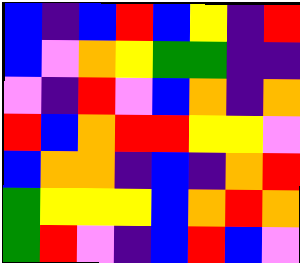[["blue", "indigo", "blue", "red", "blue", "yellow", "indigo", "red"], ["blue", "violet", "orange", "yellow", "green", "green", "indigo", "indigo"], ["violet", "indigo", "red", "violet", "blue", "orange", "indigo", "orange"], ["red", "blue", "orange", "red", "red", "yellow", "yellow", "violet"], ["blue", "orange", "orange", "indigo", "blue", "indigo", "orange", "red"], ["green", "yellow", "yellow", "yellow", "blue", "orange", "red", "orange"], ["green", "red", "violet", "indigo", "blue", "red", "blue", "violet"]]